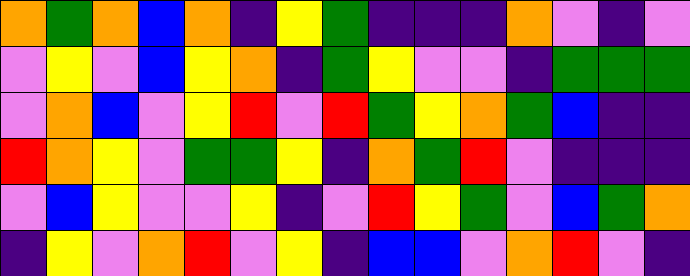[["orange", "green", "orange", "blue", "orange", "indigo", "yellow", "green", "indigo", "indigo", "indigo", "orange", "violet", "indigo", "violet"], ["violet", "yellow", "violet", "blue", "yellow", "orange", "indigo", "green", "yellow", "violet", "violet", "indigo", "green", "green", "green"], ["violet", "orange", "blue", "violet", "yellow", "red", "violet", "red", "green", "yellow", "orange", "green", "blue", "indigo", "indigo"], ["red", "orange", "yellow", "violet", "green", "green", "yellow", "indigo", "orange", "green", "red", "violet", "indigo", "indigo", "indigo"], ["violet", "blue", "yellow", "violet", "violet", "yellow", "indigo", "violet", "red", "yellow", "green", "violet", "blue", "green", "orange"], ["indigo", "yellow", "violet", "orange", "red", "violet", "yellow", "indigo", "blue", "blue", "violet", "orange", "red", "violet", "indigo"]]